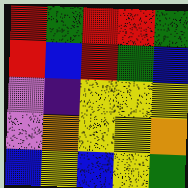[["red", "green", "red", "red", "green"], ["red", "blue", "red", "green", "blue"], ["violet", "indigo", "yellow", "yellow", "yellow"], ["violet", "orange", "yellow", "yellow", "orange"], ["blue", "yellow", "blue", "yellow", "green"]]